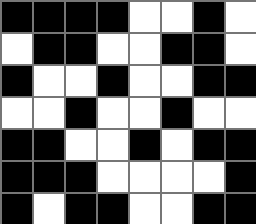[["black", "black", "black", "black", "white", "white", "black", "white"], ["white", "black", "black", "white", "white", "black", "black", "white"], ["black", "white", "white", "black", "white", "white", "black", "black"], ["white", "white", "black", "white", "white", "black", "white", "white"], ["black", "black", "white", "white", "black", "white", "black", "black"], ["black", "black", "black", "white", "white", "white", "white", "black"], ["black", "white", "black", "black", "white", "white", "black", "black"]]